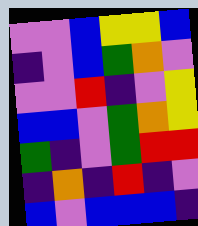[["violet", "violet", "blue", "yellow", "yellow", "blue"], ["indigo", "violet", "blue", "green", "orange", "violet"], ["violet", "violet", "red", "indigo", "violet", "yellow"], ["blue", "blue", "violet", "green", "orange", "yellow"], ["green", "indigo", "violet", "green", "red", "red"], ["indigo", "orange", "indigo", "red", "indigo", "violet"], ["blue", "violet", "blue", "blue", "blue", "indigo"]]